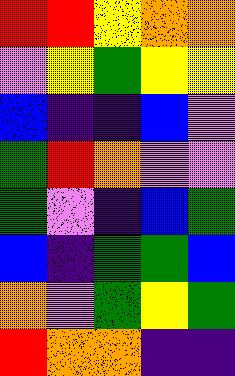[["red", "red", "yellow", "orange", "orange"], ["violet", "yellow", "green", "yellow", "yellow"], ["blue", "indigo", "indigo", "blue", "violet"], ["green", "red", "orange", "violet", "violet"], ["green", "violet", "indigo", "blue", "green"], ["blue", "indigo", "green", "green", "blue"], ["orange", "violet", "green", "yellow", "green"], ["red", "orange", "orange", "indigo", "indigo"]]